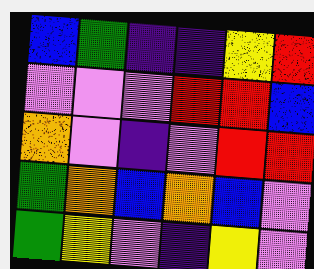[["blue", "green", "indigo", "indigo", "yellow", "red"], ["violet", "violet", "violet", "red", "red", "blue"], ["orange", "violet", "indigo", "violet", "red", "red"], ["green", "orange", "blue", "orange", "blue", "violet"], ["green", "yellow", "violet", "indigo", "yellow", "violet"]]